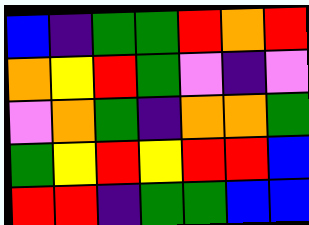[["blue", "indigo", "green", "green", "red", "orange", "red"], ["orange", "yellow", "red", "green", "violet", "indigo", "violet"], ["violet", "orange", "green", "indigo", "orange", "orange", "green"], ["green", "yellow", "red", "yellow", "red", "red", "blue"], ["red", "red", "indigo", "green", "green", "blue", "blue"]]